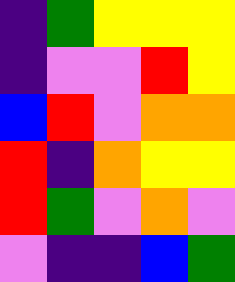[["indigo", "green", "yellow", "yellow", "yellow"], ["indigo", "violet", "violet", "red", "yellow"], ["blue", "red", "violet", "orange", "orange"], ["red", "indigo", "orange", "yellow", "yellow"], ["red", "green", "violet", "orange", "violet"], ["violet", "indigo", "indigo", "blue", "green"]]